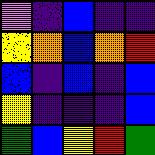[["violet", "indigo", "blue", "indigo", "indigo"], ["yellow", "orange", "blue", "orange", "red"], ["blue", "indigo", "blue", "indigo", "blue"], ["yellow", "indigo", "indigo", "indigo", "blue"], ["green", "blue", "yellow", "red", "green"]]